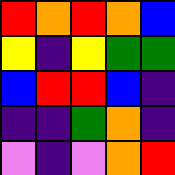[["red", "orange", "red", "orange", "blue"], ["yellow", "indigo", "yellow", "green", "green"], ["blue", "red", "red", "blue", "indigo"], ["indigo", "indigo", "green", "orange", "indigo"], ["violet", "indigo", "violet", "orange", "red"]]